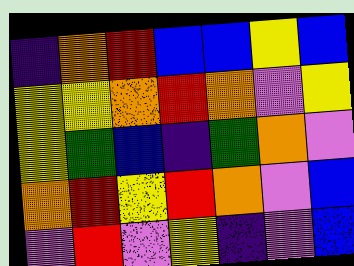[["indigo", "orange", "red", "blue", "blue", "yellow", "blue"], ["yellow", "yellow", "orange", "red", "orange", "violet", "yellow"], ["yellow", "green", "blue", "indigo", "green", "orange", "violet"], ["orange", "red", "yellow", "red", "orange", "violet", "blue"], ["violet", "red", "violet", "yellow", "indigo", "violet", "blue"]]